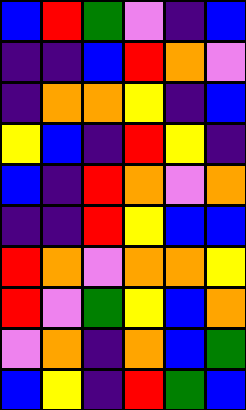[["blue", "red", "green", "violet", "indigo", "blue"], ["indigo", "indigo", "blue", "red", "orange", "violet"], ["indigo", "orange", "orange", "yellow", "indigo", "blue"], ["yellow", "blue", "indigo", "red", "yellow", "indigo"], ["blue", "indigo", "red", "orange", "violet", "orange"], ["indigo", "indigo", "red", "yellow", "blue", "blue"], ["red", "orange", "violet", "orange", "orange", "yellow"], ["red", "violet", "green", "yellow", "blue", "orange"], ["violet", "orange", "indigo", "orange", "blue", "green"], ["blue", "yellow", "indigo", "red", "green", "blue"]]